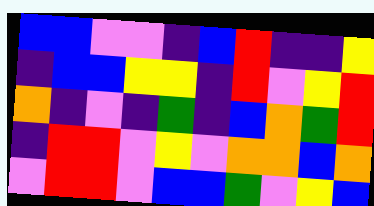[["blue", "blue", "violet", "violet", "indigo", "blue", "red", "indigo", "indigo", "yellow"], ["indigo", "blue", "blue", "yellow", "yellow", "indigo", "red", "violet", "yellow", "red"], ["orange", "indigo", "violet", "indigo", "green", "indigo", "blue", "orange", "green", "red"], ["indigo", "red", "red", "violet", "yellow", "violet", "orange", "orange", "blue", "orange"], ["violet", "red", "red", "violet", "blue", "blue", "green", "violet", "yellow", "blue"]]